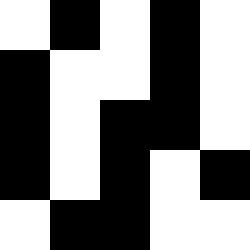[["white", "black", "white", "black", "white"], ["black", "white", "white", "black", "white"], ["black", "white", "black", "black", "white"], ["black", "white", "black", "white", "black"], ["white", "black", "black", "white", "white"]]